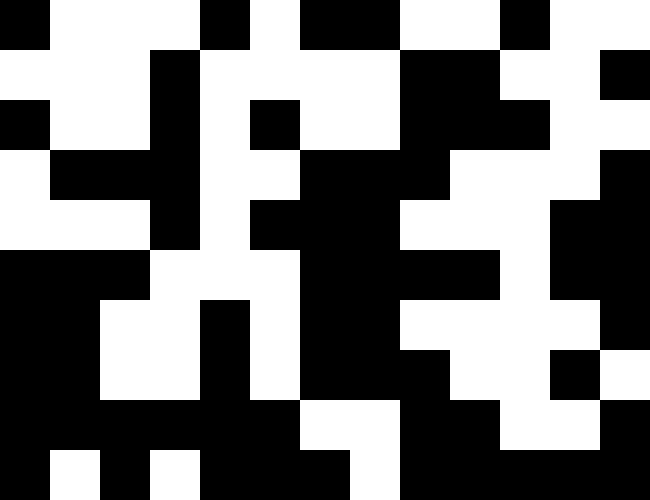[["black", "white", "white", "white", "black", "white", "black", "black", "white", "white", "black", "white", "white"], ["white", "white", "white", "black", "white", "white", "white", "white", "black", "black", "white", "white", "black"], ["black", "white", "white", "black", "white", "black", "white", "white", "black", "black", "black", "white", "white"], ["white", "black", "black", "black", "white", "white", "black", "black", "black", "white", "white", "white", "black"], ["white", "white", "white", "black", "white", "black", "black", "black", "white", "white", "white", "black", "black"], ["black", "black", "black", "white", "white", "white", "black", "black", "black", "black", "white", "black", "black"], ["black", "black", "white", "white", "black", "white", "black", "black", "white", "white", "white", "white", "black"], ["black", "black", "white", "white", "black", "white", "black", "black", "black", "white", "white", "black", "white"], ["black", "black", "black", "black", "black", "black", "white", "white", "black", "black", "white", "white", "black"], ["black", "white", "black", "white", "black", "black", "black", "white", "black", "black", "black", "black", "black"]]